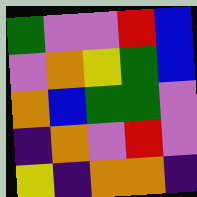[["green", "violet", "violet", "red", "blue"], ["violet", "orange", "yellow", "green", "blue"], ["orange", "blue", "green", "green", "violet"], ["indigo", "orange", "violet", "red", "violet"], ["yellow", "indigo", "orange", "orange", "indigo"]]